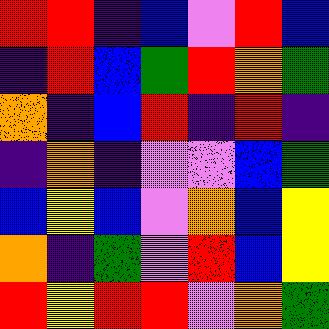[["red", "red", "indigo", "blue", "violet", "red", "blue"], ["indigo", "red", "blue", "green", "red", "orange", "green"], ["orange", "indigo", "blue", "red", "indigo", "red", "indigo"], ["indigo", "orange", "indigo", "violet", "violet", "blue", "green"], ["blue", "yellow", "blue", "violet", "orange", "blue", "yellow"], ["orange", "indigo", "green", "violet", "red", "blue", "yellow"], ["red", "yellow", "red", "red", "violet", "orange", "green"]]